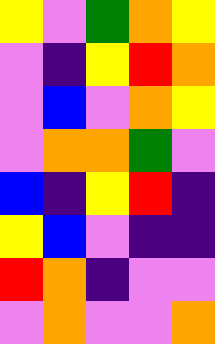[["yellow", "violet", "green", "orange", "yellow"], ["violet", "indigo", "yellow", "red", "orange"], ["violet", "blue", "violet", "orange", "yellow"], ["violet", "orange", "orange", "green", "violet"], ["blue", "indigo", "yellow", "red", "indigo"], ["yellow", "blue", "violet", "indigo", "indigo"], ["red", "orange", "indigo", "violet", "violet"], ["violet", "orange", "violet", "violet", "orange"]]